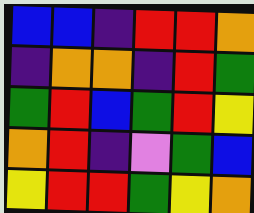[["blue", "blue", "indigo", "red", "red", "orange"], ["indigo", "orange", "orange", "indigo", "red", "green"], ["green", "red", "blue", "green", "red", "yellow"], ["orange", "red", "indigo", "violet", "green", "blue"], ["yellow", "red", "red", "green", "yellow", "orange"]]